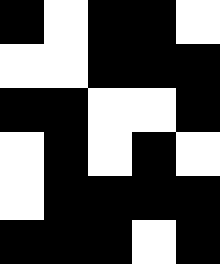[["black", "white", "black", "black", "white"], ["white", "white", "black", "black", "black"], ["black", "black", "white", "white", "black"], ["white", "black", "white", "black", "white"], ["white", "black", "black", "black", "black"], ["black", "black", "black", "white", "black"]]